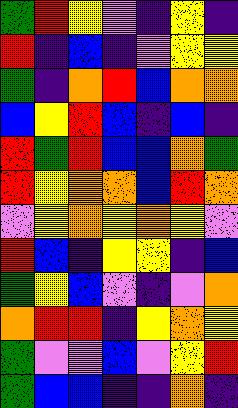[["green", "red", "yellow", "violet", "indigo", "yellow", "indigo"], ["red", "indigo", "blue", "indigo", "violet", "yellow", "yellow"], ["green", "indigo", "orange", "red", "blue", "orange", "orange"], ["blue", "yellow", "red", "blue", "indigo", "blue", "indigo"], ["red", "green", "red", "blue", "blue", "orange", "green"], ["red", "yellow", "orange", "orange", "blue", "red", "orange"], ["violet", "yellow", "orange", "yellow", "orange", "yellow", "violet"], ["red", "blue", "indigo", "yellow", "yellow", "indigo", "blue"], ["green", "yellow", "blue", "violet", "indigo", "violet", "orange"], ["orange", "red", "red", "indigo", "yellow", "orange", "yellow"], ["green", "violet", "violet", "blue", "violet", "yellow", "red"], ["green", "blue", "blue", "indigo", "indigo", "orange", "indigo"]]